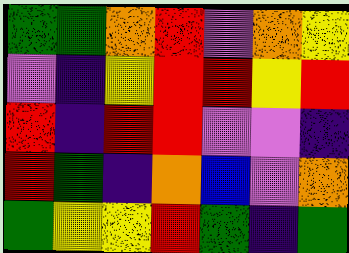[["green", "green", "orange", "red", "violet", "orange", "yellow"], ["violet", "indigo", "yellow", "red", "red", "yellow", "red"], ["red", "indigo", "red", "red", "violet", "violet", "indigo"], ["red", "green", "indigo", "orange", "blue", "violet", "orange"], ["green", "yellow", "yellow", "red", "green", "indigo", "green"]]